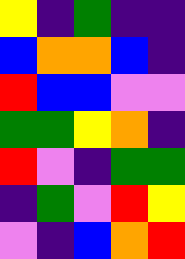[["yellow", "indigo", "green", "indigo", "indigo"], ["blue", "orange", "orange", "blue", "indigo"], ["red", "blue", "blue", "violet", "violet"], ["green", "green", "yellow", "orange", "indigo"], ["red", "violet", "indigo", "green", "green"], ["indigo", "green", "violet", "red", "yellow"], ["violet", "indigo", "blue", "orange", "red"]]